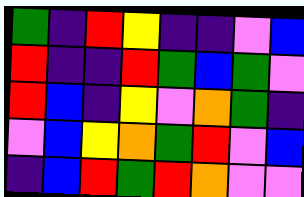[["green", "indigo", "red", "yellow", "indigo", "indigo", "violet", "blue"], ["red", "indigo", "indigo", "red", "green", "blue", "green", "violet"], ["red", "blue", "indigo", "yellow", "violet", "orange", "green", "indigo"], ["violet", "blue", "yellow", "orange", "green", "red", "violet", "blue"], ["indigo", "blue", "red", "green", "red", "orange", "violet", "violet"]]